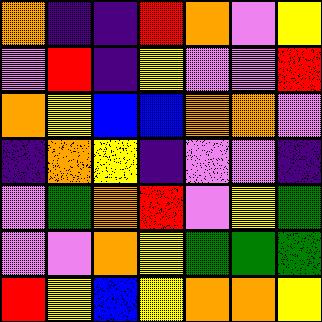[["orange", "indigo", "indigo", "red", "orange", "violet", "yellow"], ["violet", "red", "indigo", "yellow", "violet", "violet", "red"], ["orange", "yellow", "blue", "blue", "orange", "orange", "violet"], ["indigo", "orange", "yellow", "indigo", "violet", "violet", "indigo"], ["violet", "green", "orange", "red", "violet", "yellow", "green"], ["violet", "violet", "orange", "yellow", "green", "green", "green"], ["red", "yellow", "blue", "yellow", "orange", "orange", "yellow"]]